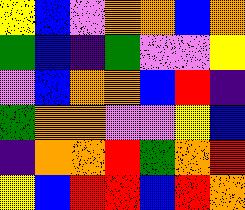[["yellow", "blue", "violet", "orange", "orange", "blue", "orange"], ["green", "blue", "indigo", "green", "violet", "violet", "yellow"], ["violet", "blue", "orange", "orange", "blue", "red", "indigo"], ["green", "orange", "orange", "violet", "violet", "yellow", "blue"], ["indigo", "orange", "orange", "red", "green", "orange", "red"], ["yellow", "blue", "red", "red", "blue", "red", "orange"]]